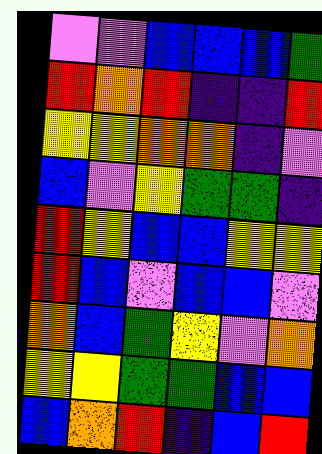[["violet", "violet", "blue", "blue", "blue", "green"], ["red", "orange", "red", "indigo", "indigo", "red"], ["yellow", "yellow", "orange", "orange", "indigo", "violet"], ["blue", "violet", "yellow", "green", "green", "indigo"], ["red", "yellow", "blue", "blue", "yellow", "yellow"], ["red", "blue", "violet", "blue", "blue", "violet"], ["orange", "blue", "green", "yellow", "violet", "orange"], ["yellow", "yellow", "green", "green", "blue", "blue"], ["blue", "orange", "red", "indigo", "blue", "red"]]